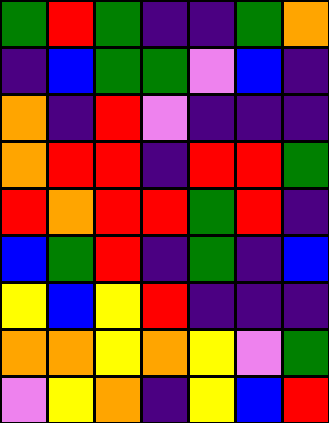[["green", "red", "green", "indigo", "indigo", "green", "orange"], ["indigo", "blue", "green", "green", "violet", "blue", "indigo"], ["orange", "indigo", "red", "violet", "indigo", "indigo", "indigo"], ["orange", "red", "red", "indigo", "red", "red", "green"], ["red", "orange", "red", "red", "green", "red", "indigo"], ["blue", "green", "red", "indigo", "green", "indigo", "blue"], ["yellow", "blue", "yellow", "red", "indigo", "indigo", "indigo"], ["orange", "orange", "yellow", "orange", "yellow", "violet", "green"], ["violet", "yellow", "orange", "indigo", "yellow", "blue", "red"]]